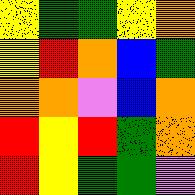[["yellow", "green", "green", "yellow", "orange"], ["yellow", "red", "orange", "blue", "green"], ["orange", "orange", "violet", "blue", "orange"], ["red", "yellow", "red", "green", "orange"], ["red", "yellow", "green", "green", "violet"]]